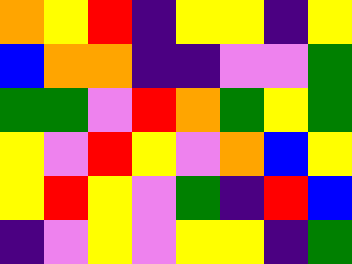[["orange", "yellow", "red", "indigo", "yellow", "yellow", "indigo", "yellow"], ["blue", "orange", "orange", "indigo", "indigo", "violet", "violet", "green"], ["green", "green", "violet", "red", "orange", "green", "yellow", "green"], ["yellow", "violet", "red", "yellow", "violet", "orange", "blue", "yellow"], ["yellow", "red", "yellow", "violet", "green", "indigo", "red", "blue"], ["indigo", "violet", "yellow", "violet", "yellow", "yellow", "indigo", "green"]]